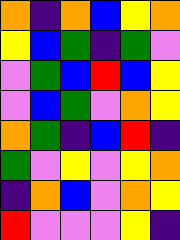[["orange", "indigo", "orange", "blue", "yellow", "orange"], ["yellow", "blue", "green", "indigo", "green", "violet"], ["violet", "green", "blue", "red", "blue", "yellow"], ["violet", "blue", "green", "violet", "orange", "yellow"], ["orange", "green", "indigo", "blue", "red", "indigo"], ["green", "violet", "yellow", "violet", "yellow", "orange"], ["indigo", "orange", "blue", "violet", "orange", "yellow"], ["red", "violet", "violet", "violet", "yellow", "indigo"]]